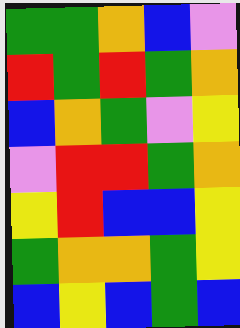[["green", "green", "orange", "blue", "violet"], ["red", "green", "red", "green", "orange"], ["blue", "orange", "green", "violet", "yellow"], ["violet", "red", "red", "green", "orange"], ["yellow", "red", "blue", "blue", "yellow"], ["green", "orange", "orange", "green", "yellow"], ["blue", "yellow", "blue", "green", "blue"]]